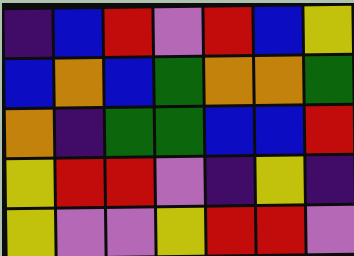[["indigo", "blue", "red", "violet", "red", "blue", "yellow"], ["blue", "orange", "blue", "green", "orange", "orange", "green"], ["orange", "indigo", "green", "green", "blue", "blue", "red"], ["yellow", "red", "red", "violet", "indigo", "yellow", "indigo"], ["yellow", "violet", "violet", "yellow", "red", "red", "violet"]]